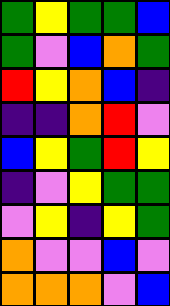[["green", "yellow", "green", "green", "blue"], ["green", "violet", "blue", "orange", "green"], ["red", "yellow", "orange", "blue", "indigo"], ["indigo", "indigo", "orange", "red", "violet"], ["blue", "yellow", "green", "red", "yellow"], ["indigo", "violet", "yellow", "green", "green"], ["violet", "yellow", "indigo", "yellow", "green"], ["orange", "violet", "violet", "blue", "violet"], ["orange", "orange", "orange", "violet", "blue"]]